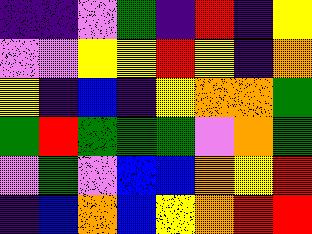[["indigo", "indigo", "violet", "green", "indigo", "red", "indigo", "yellow"], ["violet", "violet", "yellow", "yellow", "red", "yellow", "indigo", "orange"], ["yellow", "indigo", "blue", "indigo", "yellow", "orange", "orange", "green"], ["green", "red", "green", "green", "green", "violet", "orange", "green"], ["violet", "green", "violet", "blue", "blue", "orange", "yellow", "red"], ["indigo", "blue", "orange", "blue", "yellow", "orange", "red", "red"]]